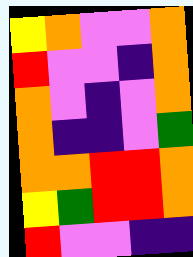[["yellow", "orange", "violet", "violet", "orange"], ["red", "violet", "violet", "indigo", "orange"], ["orange", "violet", "indigo", "violet", "orange"], ["orange", "indigo", "indigo", "violet", "green"], ["orange", "orange", "red", "red", "orange"], ["yellow", "green", "red", "red", "orange"], ["red", "violet", "violet", "indigo", "indigo"]]